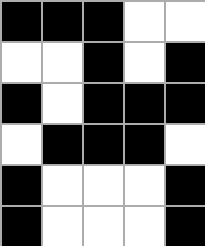[["black", "black", "black", "white", "white"], ["white", "white", "black", "white", "black"], ["black", "white", "black", "black", "black"], ["white", "black", "black", "black", "white"], ["black", "white", "white", "white", "black"], ["black", "white", "white", "white", "black"]]